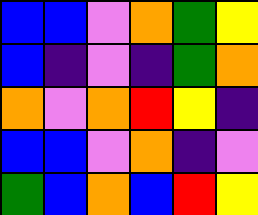[["blue", "blue", "violet", "orange", "green", "yellow"], ["blue", "indigo", "violet", "indigo", "green", "orange"], ["orange", "violet", "orange", "red", "yellow", "indigo"], ["blue", "blue", "violet", "orange", "indigo", "violet"], ["green", "blue", "orange", "blue", "red", "yellow"]]